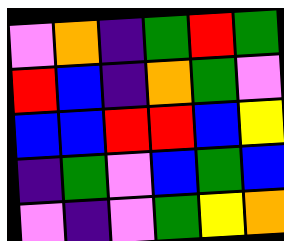[["violet", "orange", "indigo", "green", "red", "green"], ["red", "blue", "indigo", "orange", "green", "violet"], ["blue", "blue", "red", "red", "blue", "yellow"], ["indigo", "green", "violet", "blue", "green", "blue"], ["violet", "indigo", "violet", "green", "yellow", "orange"]]